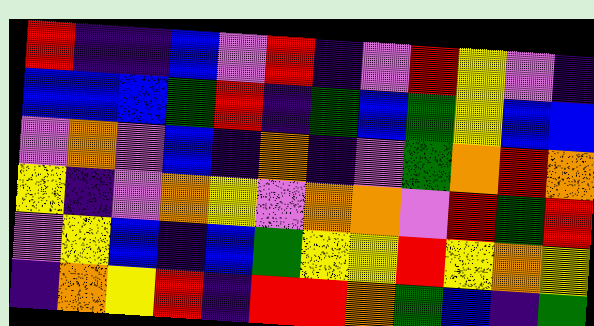[["red", "indigo", "indigo", "blue", "violet", "red", "indigo", "violet", "red", "yellow", "violet", "indigo"], ["blue", "blue", "blue", "green", "red", "indigo", "green", "blue", "green", "yellow", "blue", "blue"], ["violet", "orange", "violet", "blue", "indigo", "orange", "indigo", "violet", "green", "orange", "red", "orange"], ["yellow", "indigo", "violet", "orange", "yellow", "violet", "orange", "orange", "violet", "red", "green", "red"], ["violet", "yellow", "blue", "indigo", "blue", "green", "yellow", "yellow", "red", "yellow", "orange", "yellow"], ["indigo", "orange", "yellow", "red", "indigo", "red", "red", "orange", "green", "blue", "indigo", "green"]]